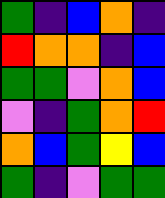[["green", "indigo", "blue", "orange", "indigo"], ["red", "orange", "orange", "indigo", "blue"], ["green", "green", "violet", "orange", "blue"], ["violet", "indigo", "green", "orange", "red"], ["orange", "blue", "green", "yellow", "blue"], ["green", "indigo", "violet", "green", "green"]]